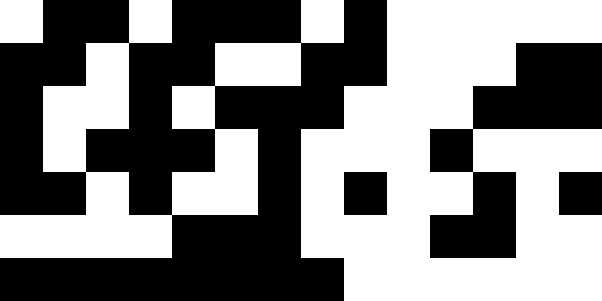[["white", "black", "black", "white", "black", "black", "black", "white", "black", "white", "white", "white", "white", "white"], ["black", "black", "white", "black", "black", "white", "white", "black", "black", "white", "white", "white", "black", "black"], ["black", "white", "white", "black", "white", "black", "black", "black", "white", "white", "white", "black", "black", "black"], ["black", "white", "black", "black", "black", "white", "black", "white", "white", "white", "black", "white", "white", "white"], ["black", "black", "white", "black", "white", "white", "black", "white", "black", "white", "white", "black", "white", "black"], ["white", "white", "white", "white", "black", "black", "black", "white", "white", "white", "black", "black", "white", "white"], ["black", "black", "black", "black", "black", "black", "black", "black", "white", "white", "white", "white", "white", "white"]]